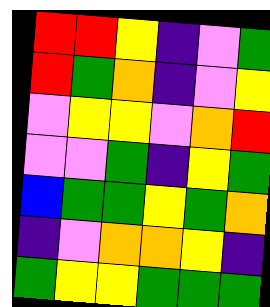[["red", "red", "yellow", "indigo", "violet", "green"], ["red", "green", "orange", "indigo", "violet", "yellow"], ["violet", "yellow", "yellow", "violet", "orange", "red"], ["violet", "violet", "green", "indigo", "yellow", "green"], ["blue", "green", "green", "yellow", "green", "orange"], ["indigo", "violet", "orange", "orange", "yellow", "indigo"], ["green", "yellow", "yellow", "green", "green", "green"]]